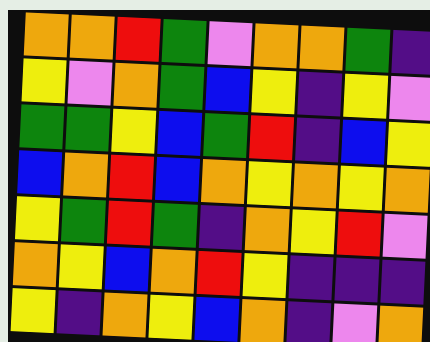[["orange", "orange", "red", "green", "violet", "orange", "orange", "green", "indigo"], ["yellow", "violet", "orange", "green", "blue", "yellow", "indigo", "yellow", "violet"], ["green", "green", "yellow", "blue", "green", "red", "indigo", "blue", "yellow"], ["blue", "orange", "red", "blue", "orange", "yellow", "orange", "yellow", "orange"], ["yellow", "green", "red", "green", "indigo", "orange", "yellow", "red", "violet"], ["orange", "yellow", "blue", "orange", "red", "yellow", "indigo", "indigo", "indigo"], ["yellow", "indigo", "orange", "yellow", "blue", "orange", "indigo", "violet", "orange"]]